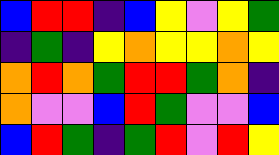[["blue", "red", "red", "indigo", "blue", "yellow", "violet", "yellow", "green"], ["indigo", "green", "indigo", "yellow", "orange", "yellow", "yellow", "orange", "yellow"], ["orange", "red", "orange", "green", "red", "red", "green", "orange", "indigo"], ["orange", "violet", "violet", "blue", "red", "green", "violet", "violet", "blue"], ["blue", "red", "green", "indigo", "green", "red", "violet", "red", "yellow"]]